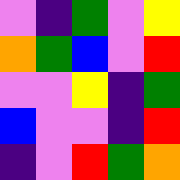[["violet", "indigo", "green", "violet", "yellow"], ["orange", "green", "blue", "violet", "red"], ["violet", "violet", "yellow", "indigo", "green"], ["blue", "violet", "violet", "indigo", "red"], ["indigo", "violet", "red", "green", "orange"]]